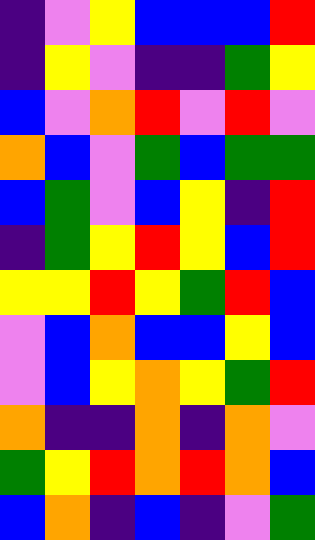[["indigo", "violet", "yellow", "blue", "blue", "blue", "red"], ["indigo", "yellow", "violet", "indigo", "indigo", "green", "yellow"], ["blue", "violet", "orange", "red", "violet", "red", "violet"], ["orange", "blue", "violet", "green", "blue", "green", "green"], ["blue", "green", "violet", "blue", "yellow", "indigo", "red"], ["indigo", "green", "yellow", "red", "yellow", "blue", "red"], ["yellow", "yellow", "red", "yellow", "green", "red", "blue"], ["violet", "blue", "orange", "blue", "blue", "yellow", "blue"], ["violet", "blue", "yellow", "orange", "yellow", "green", "red"], ["orange", "indigo", "indigo", "orange", "indigo", "orange", "violet"], ["green", "yellow", "red", "orange", "red", "orange", "blue"], ["blue", "orange", "indigo", "blue", "indigo", "violet", "green"]]